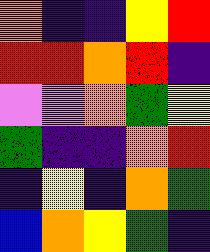[["orange", "indigo", "indigo", "yellow", "red"], ["red", "red", "orange", "red", "indigo"], ["violet", "violet", "orange", "green", "yellow"], ["green", "indigo", "indigo", "orange", "red"], ["indigo", "yellow", "indigo", "orange", "green"], ["blue", "orange", "yellow", "green", "indigo"]]